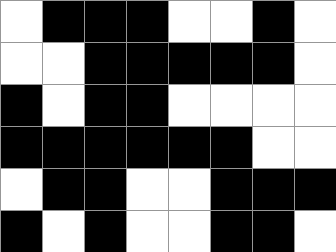[["white", "black", "black", "black", "white", "white", "black", "white"], ["white", "white", "black", "black", "black", "black", "black", "white"], ["black", "white", "black", "black", "white", "white", "white", "white"], ["black", "black", "black", "black", "black", "black", "white", "white"], ["white", "black", "black", "white", "white", "black", "black", "black"], ["black", "white", "black", "white", "white", "black", "black", "white"]]